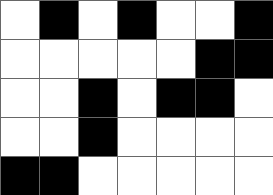[["white", "black", "white", "black", "white", "white", "black"], ["white", "white", "white", "white", "white", "black", "black"], ["white", "white", "black", "white", "black", "black", "white"], ["white", "white", "black", "white", "white", "white", "white"], ["black", "black", "white", "white", "white", "white", "white"]]